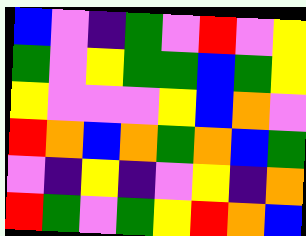[["blue", "violet", "indigo", "green", "violet", "red", "violet", "yellow"], ["green", "violet", "yellow", "green", "green", "blue", "green", "yellow"], ["yellow", "violet", "violet", "violet", "yellow", "blue", "orange", "violet"], ["red", "orange", "blue", "orange", "green", "orange", "blue", "green"], ["violet", "indigo", "yellow", "indigo", "violet", "yellow", "indigo", "orange"], ["red", "green", "violet", "green", "yellow", "red", "orange", "blue"]]